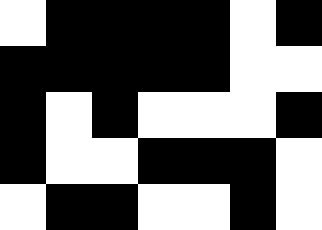[["white", "black", "black", "black", "black", "white", "black"], ["black", "black", "black", "black", "black", "white", "white"], ["black", "white", "black", "white", "white", "white", "black"], ["black", "white", "white", "black", "black", "black", "white"], ["white", "black", "black", "white", "white", "black", "white"]]